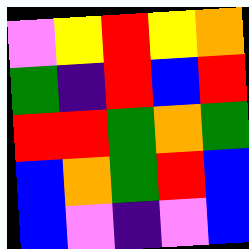[["violet", "yellow", "red", "yellow", "orange"], ["green", "indigo", "red", "blue", "red"], ["red", "red", "green", "orange", "green"], ["blue", "orange", "green", "red", "blue"], ["blue", "violet", "indigo", "violet", "blue"]]